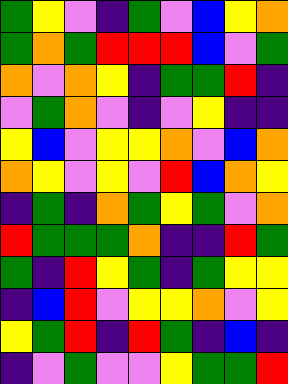[["green", "yellow", "violet", "indigo", "green", "violet", "blue", "yellow", "orange"], ["green", "orange", "green", "red", "red", "red", "blue", "violet", "green"], ["orange", "violet", "orange", "yellow", "indigo", "green", "green", "red", "indigo"], ["violet", "green", "orange", "violet", "indigo", "violet", "yellow", "indigo", "indigo"], ["yellow", "blue", "violet", "yellow", "yellow", "orange", "violet", "blue", "orange"], ["orange", "yellow", "violet", "yellow", "violet", "red", "blue", "orange", "yellow"], ["indigo", "green", "indigo", "orange", "green", "yellow", "green", "violet", "orange"], ["red", "green", "green", "green", "orange", "indigo", "indigo", "red", "green"], ["green", "indigo", "red", "yellow", "green", "indigo", "green", "yellow", "yellow"], ["indigo", "blue", "red", "violet", "yellow", "yellow", "orange", "violet", "yellow"], ["yellow", "green", "red", "indigo", "red", "green", "indigo", "blue", "indigo"], ["indigo", "violet", "green", "violet", "violet", "yellow", "green", "green", "red"]]